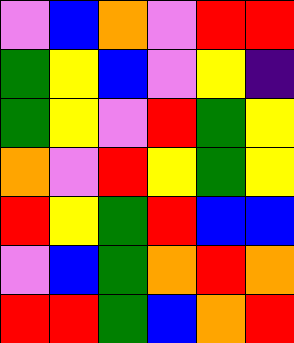[["violet", "blue", "orange", "violet", "red", "red"], ["green", "yellow", "blue", "violet", "yellow", "indigo"], ["green", "yellow", "violet", "red", "green", "yellow"], ["orange", "violet", "red", "yellow", "green", "yellow"], ["red", "yellow", "green", "red", "blue", "blue"], ["violet", "blue", "green", "orange", "red", "orange"], ["red", "red", "green", "blue", "orange", "red"]]